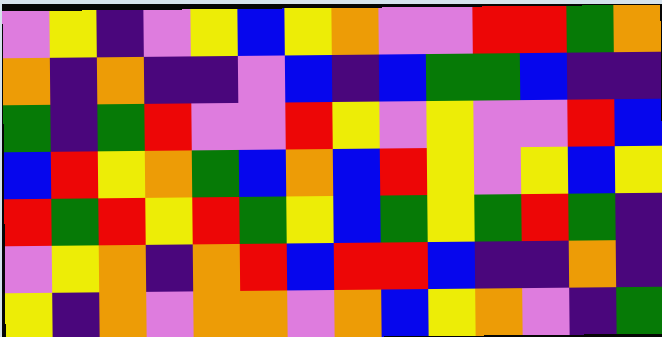[["violet", "yellow", "indigo", "violet", "yellow", "blue", "yellow", "orange", "violet", "violet", "red", "red", "green", "orange"], ["orange", "indigo", "orange", "indigo", "indigo", "violet", "blue", "indigo", "blue", "green", "green", "blue", "indigo", "indigo"], ["green", "indigo", "green", "red", "violet", "violet", "red", "yellow", "violet", "yellow", "violet", "violet", "red", "blue"], ["blue", "red", "yellow", "orange", "green", "blue", "orange", "blue", "red", "yellow", "violet", "yellow", "blue", "yellow"], ["red", "green", "red", "yellow", "red", "green", "yellow", "blue", "green", "yellow", "green", "red", "green", "indigo"], ["violet", "yellow", "orange", "indigo", "orange", "red", "blue", "red", "red", "blue", "indigo", "indigo", "orange", "indigo"], ["yellow", "indigo", "orange", "violet", "orange", "orange", "violet", "orange", "blue", "yellow", "orange", "violet", "indigo", "green"]]